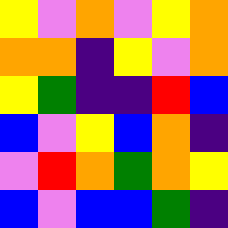[["yellow", "violet", "orange", "violet", "yellow", "orange"], ["orange", "orange", "indigo", "yellow", "violet", "orange"], ["yellow", "green", "indigo", "indigo", "red", "blue"], ["blue", "violet", "yellow", "blue", "orange", "indigo"], ["violet", "red", "orange", "green", "orange", "yellow"], ["blue", "violet", "blue", "blue", "green", "indigo"]]